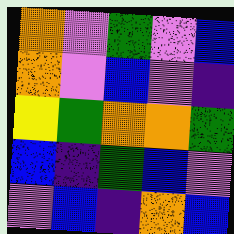[["orange", "violet", "green", "violet", "blue"], ["orange", "violet", "blue", "violet", "indigo"], ["yellow", "green", "orange", "orange", "green"], ["blue", "indigo", "green", "blue", "violet"], ["violet", "blue", "indigo", "orange", "blue"]]